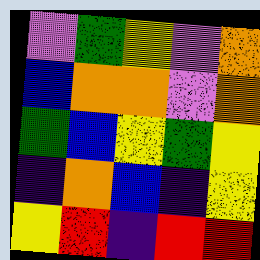[["violet", "green", "yellow", "violet", "orange"], ["blue", "orange", "orange", "violet", "orange"], ["green", "blue", "yellow", "green", "yellow"], ["indigo", "orange", "blue", "indigo", "yellow"], ["yellow", "red", "indigo", "red", "red"]]